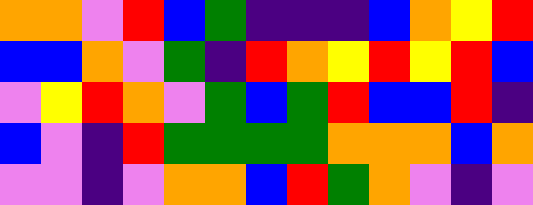[["orange", "orange", "violet", "red", "blue", "green", "indigo", "indigo", "indigo", "blue", "orange", "yellow", "red"], ["blue", "blue", "orange", "violet", "green", "indigo", "red", "orange", "yellow", "red", "yellow", "red", "blue"], ["violet", "yellow", "red", "orange", "violet", "green", "blue", "green", "red", "blue", "blue", "red", "indigo"], ["blue", "violet", "indigo", "red", "green", "green", "green", "green", "orange", "orange", "orange", "blue", "orange"], ["violet", "violet", "indigo", "violet", "orange", "orange", "blue", "red", "green", "orange", "violet", "indigo", "violet"]]